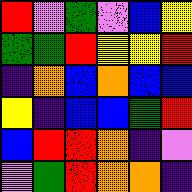[["red", "violet", "green", "violet", "blue", "yellow"], ["green", "green", "red", "yellow", "yellow", "red"], ["indigo", "orange", "blue", "orange", "blue", "blue"], ["yellow", "indigo", "blue", "blue", "green", "red"], ["blue", "red", "red", "orange", "indigo", "violet"], ["violet", "green", "red", "orange", "orange", "indigo"]]